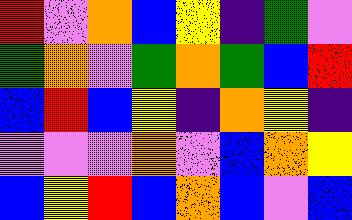[["red", "violet", "orange", "blue", "yellow", "indigo", "green", "violet"], ["green", "orange", "violet", "green", "orange", "green", "blue", "red"], ["blue", "red", "blue", "yellow", "indigo", "orange", "yellow", "indigo"], ["violet", "violet", "violet", "orange", "violet", "blue", "orange", "yellow"], ["blue", "yellow", "red", "blue", "orange", "blue", "violet", "blue"]]